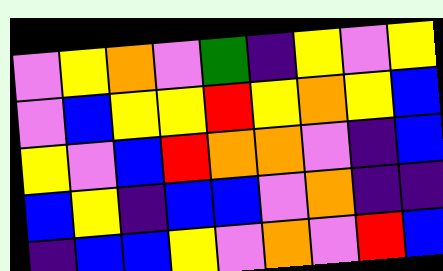[["violet", "yellow", "orange", "violet", "green", "indigo", "yellow", "violet", "yellow"], ["violet", "blue", "yellow", "yellow", "red", "yellow", "orange", "yellow", "blue"], ["yellow", "violet", "blue", "red", "orange", "orange", "violet", "indigo", "blue"], ["blue", "yellow", "indigo", "blue", "blue", "violet", "orange", "indigo", "indigo"], ["indigo", "blue", "blue", "yellow", "violet", "orange", "violet", "red", "blue"]]